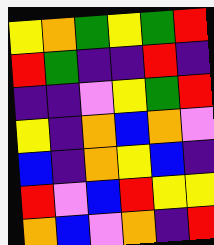[["yellow", "orange", "green", "yellow", "green", "red"], ["red", "green", "indigo", "indigo", "red", "indigo"], ["indigo", "indigo", "violet", "yellow", "green", "red"], ["yellow", "indigo", "orange", "blue", "orange", "violet"], ["blue", "indigo", "orange", "yellow", "blue", "indigo"], ["red", "violet", "blue", "red", "yellow", "yellow"], ["orange", "blue", "violet", "orange", "indigo", "red"]]